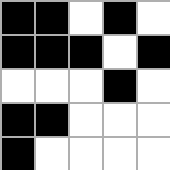[["black", "black", "white", "black", "white"], ["black", "black", "black", "white", "black"], ["white", "white", "white", "black", "white"], ["black", "black", "white", "white", "white"], ["black", "white", "white", "white", "white"]]